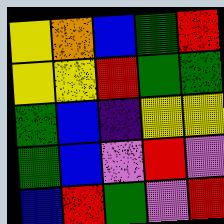[["yellow", "orange", "blue", "green", "red"], ["yellow", "yellow", "red", "green", "green"], ["green", "blue", "indigo", "yellow", "yellow"], ["green", "blue", "violet", "red", "violet"], ["blue", "red", "green", "violet", "red"]]